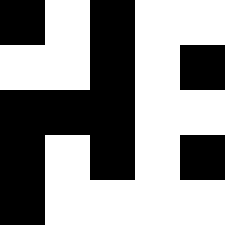[["black", "white", "black", "white", "white"], ["white", "white", "black", "white", "black"], ["black", "black", "black", "white", "white"], ["black", "white", "black", "white", "black"], ["black", "white", "white", "white", "white"]]